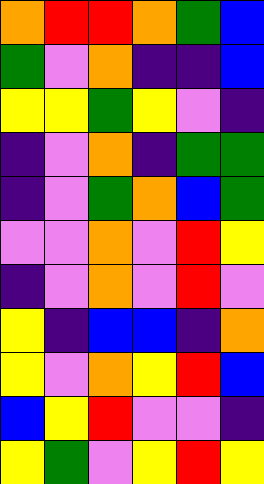[["orange", "red", "red", "orange", "green", "blue"], ["green", "violet", "orange", "indigo", "indigo", "blue"], ["yellow", "yellow", "green", "yellow", "violet", "indigo"], ["indigo", "violet", "orange", "indigo", "green", "green"], ["indigo", "violet", "green", "orange", "blue", "green"], ["violet", "violet", "orange", "violet", "red", "yellow"], ["indigo", "violet", "orange", "violet", "red", "violet"], ["yellow", "indigo", "blue", "blue", "indigo", "orange"], ["yellow", "violet", "orange", "yellow", "red", "blue"], ["blue", "yellow", "red", "violet", "violet", "indigo"], ["yellow", "green", "violet", "yellow", "red", "yellow"]]